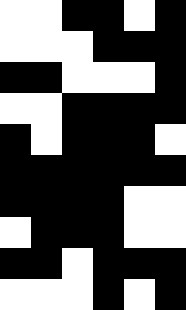[["white", "white", "black", "black", "white", "black"], ["white", "white", "white", "black", "black", "black"], ["black", "black", "white", "white", "white", "black"], ["white", "white", "black", "black", "black", "black"], ["black", "white", "black", "black", "black", "white"], ["black", "black", "black", "black", "black", "black"], ["black", "black", "black", "black", "white", "white"], ["white", "black", "black", "black", "white", "white"], ["black", "black", "white", "black", "black", "black"], ["white", "white", "white", "black", "white", "black"]]